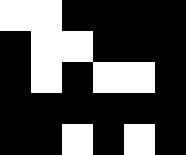[["white", "white", "black", "black", "black", "black"], ["black", "white", "white", "black", "black", "black"], ["black", "white", "black", "white", "white", "black"], ["black", "black", "black", "black", "black", "black"], ["black", "black", "white", "black", "white", "black"]]